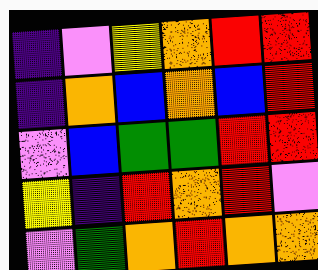[["indigo", "violet", "yellow", "orange", "red", "red"], ["indigo", "orange", "blue", "orange", "blue", "red"], ["violet", "blue", "green", "green", "red", "red"], ["yellow", "indigo", "red", "orange", "red", "violet"], ["violet", "green", "orange", "red", "orange", "orange"]]